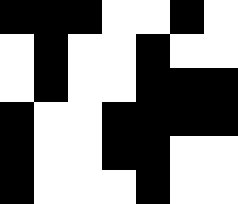[["black", "black", "black", "white", "white", "black", "white"], ["white", "black", "white", "white", "black", "white", "white"], ["white", "black", "white", "white", "black", "black", "black"], ["black", "white", "white", "black", "black", "black", "black"], ["black", "white", "white", "black", "black", "white", "white"], ["black", "white", "white", "white", "black", "white", "white"]]